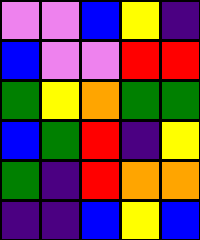[["violet", "violet", "blue", "yellow", "indigo"], ["blue", "violet", "violet", "red", "red"], ["green", "yellow", "orange", "green", "green"], ["blue", "green", "red", "indigo", "yellow"], ["green", "indigo", "red", "orange", "orange"], ["indigo", "indigo", "blue", "yellow", "blue"]]